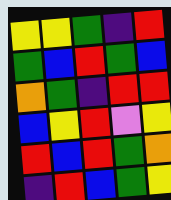[["yellow", "yellow", "green", "indigo", "red"], ["green", "blue", "red", "green", "blue"], ["orange", "green", "indigo", "red", "red"], ["blue", "yellow", "red", "violet", "yellow"], ["red", "blue", "red", "green", "orange"], ["indigo", "red", "blue", "green", "yellow"]]